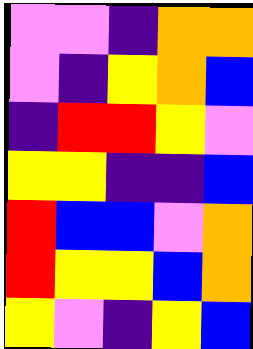[["violet", "violet", "indigo", "orange", "orange"], ["violet", "indigo", "yellow", "orange", "blue"], ["indigo", "red", "red", "yellow", "violet"], ["yellow", "yellow", "indigo", "indigo", "blue"], ["red", "blue", "blue", "violet", "orange"], ["red", "yellow", "yellow", "blue", "orange"], ["yellow", "violet", "indigo", "yellow", "blue"]]